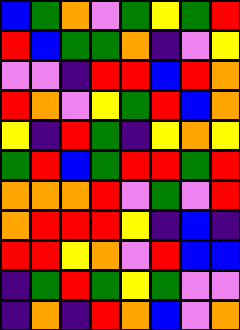[["blue", "green", "orange", "violet", "green", "yellow", "green", "red"], ["red", "blue", "green", "green", "orange", "indigo", "violet", "yellow"], ["violet", "violet", "indigo", "red", "red", "blue", "red", "orange"], ["red", "orange", "violet", "yellow", "green", "red", "blue", "orange"], ["yellow", "indigo", "red", "green", "indigo", "yellow", "orange", "yellow"], ["green", "red", "blue", "green", "red", "red", "green", "red"], ["orange", "orange", "orange", "red", "violet", "green", "violet", "red"], ["orange", "red", "red", "red", "yellow", "indigo", "blue", "indigo"], ["red", "red", "yellow", "orange", "violet", "red", "blue", "blue"], ["indigo", "green", "red", "green", "yellow", "green", "violet", "violet"], ["indigo", "orange", "indigo", "red", "orange", "blue", "violet", "orange"]]